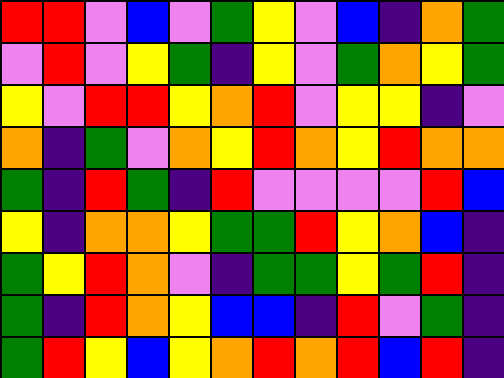[["red", "red", "violet", "blue", "violet", "green", "yellow", "violet", "blue", "indigo", "orange", "green"], ["violet", "red", "violet", "yellow", "green", "indigo", "yellow", "violet", "green", "orange", "yellow", "green"], ["yellow", "violet", "red", "red", "yellow", "orange", "red", "violet", "yellow", "yellow", "indigo", "violet"], ["orange", "indigo", "green", "violet", "orange", "yellow", "red", "orange", "yellow", "red", "orange", "orange"], ["green", "indigo", "red", "green", "indigo", "red", "violet", "violet", "violet", "violet", "red", "blue"], ["yellow", "indigo", "orange", "orange", "yellow", "green", "green", "red", "yellow", "orange", "blue", "indigo"], ["green", "yellow", "red", "orange", "violet", "indigo", "green", "green", "yellow", "green", "red", "indigo"], ["green", "indigo", "red", "orange", "yellow", "blue", "blue", "indigo", "red", "violet", "green", "indigo"], ["green", "red", "yellow", "blue", "yellow", "orange", "red", "orange", "red", "blue", "red", "indigo"]]